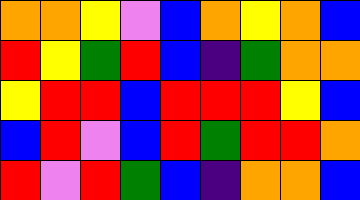[["orange", "orange", "yellow", "violet", "blue", "orange", "yellow", "orange", "blue"], ["red", "yellow", "green", "red", "blue", "indigo", "green", "orange", "orange"], ["yellow", "red", "red", "blue", "red", "red", "red", "yellow", "blue"], ["blue", "red", "violet", "blue", "red", "green", "red", "red", "orange"], ["red", "violet", "red", "green", "blue", "indigo", "orange", "orange", "blue"]]